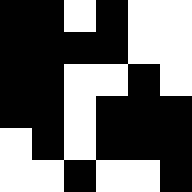[["black", "black", "white", "black", "white", "white"], ["black", "black", "black", "black", "white", "white"], ["black", "black", "white", "white", "black", "white"], ["black", "black", "white", "black", "black", "black"], ["white", "black", "white", "black", "black", "black"], ["white", "white", "black", "white", "white", "black"]]